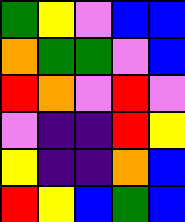[["green", "yellow", "violet", "blue", "blue"], ["orange", "green", "green", "violet", "blue"], ["red", "orange", "violet", "red", "violet"], ["violet", "indigo", "indigo", "red", "yellow"], ["yellow", "indigo", "indigo", "orange", "blue"], ["red", "yellow", "blue", "green", "blue"]]